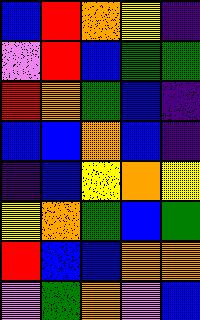[["blue", "red", "orange", "yellow", "indigo"], ["violet", "red", "blue", "green", "green"], ["red", "orange", "green", "blue", "indigo"], ["blue", "blue", "orange", "blue", "indigo"], ["indigo", "blue", "yellow", "orange", "yellow"], ["yellow", "orange", "green", "blue", "green"], ["red", "blue", "blue", "orange", "orange"], ["violet", "green", "orange", "violet", "blue"]]